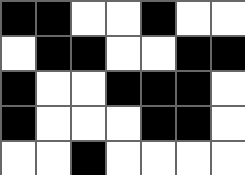[["black", "black", "white", "white", "black", "white", "white"], ["white", "black", "black", "white", "white", "black", "black"], ["black", "white", "white", "black", "black", "black", "white"], ["black", "white", "white", "white", "black", "black", "white"], ["white", "white", "black", "white", "white", "white", "white"]]